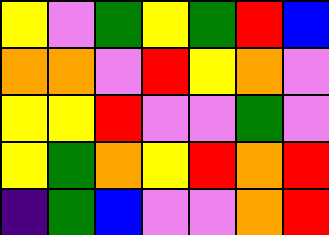[["yellow", "violet", "green", "yellow", "green", "red", "blue"], ["orange", "orange", "violet", "red", "yellow", "orange", "violet"], ["yellow", "yellow", "red", "violet", "violet", "green", "violet"], ["yellow", "green", "orange", "yellow", "red", "orange", "red"], ["indigo", "green", "blue", "violet", "violet", "orange", "red"]]